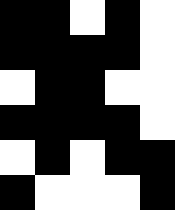[["black", "black", "white", "black", "white"], ["black", "black", "black", "black", "white"], ["white", "black", "black", "white", "white"], ["black", "black", "black", "black", "white"], ["white", "black", "white", "black", "black"], ["black", "white", "white", "white", "black"]]